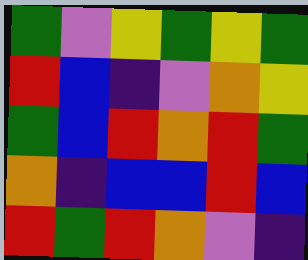[["green", "violet", "yellow", "green", "yellow", "green"], ["red", "blue", "indigo", "violet", "orange", "yellow"], ["green", "blue", "red", "orange", "red", "green"], ["orange", "indigo", "blue", "blue", "red", "blue"], ["red", "green", "red", "orange", "violet", "indigo"]]